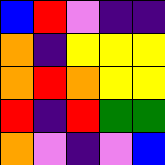[["blue", "red", "violet", "indigo", "indigo"], ["orange", "indigo", "yellow", "yellow", "yellow"], ["orange", "red", "orange", "yellow", "yellow"], ["red", "indigo", "red", "green", "green"], ["orange", "violet", "indigo", "violet", "blue"]]